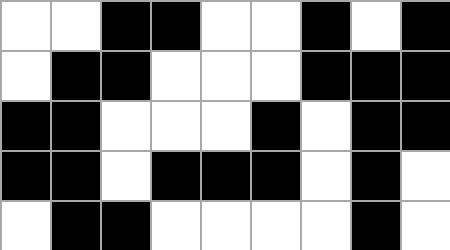[["white", "white", "black", "black", "white", "white", "black", "white", "black"], ["white", "black", "black", "white", "white", "white", "black", "black", "black"], ["black", "black", "white", "white", "white", "black", "white", "black", "black"], ["black", "black", "white", "black", "black", "black", "white", "black", "white"], ["white", "black", "black", "white", "white", "white", "white", "black", "white"]]